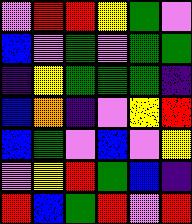[["violet", "red", "red", "yellow", "green", "violet"], ["blue", "violet", "green", "violet", "green", "green"], ["indigo", "yellow", "green", "green", "green", "indigo"], ["blue", "orange", "indigo", "violet", "yellow", "red"], ["blue", "green", "violet", "blue", "violet", "yellow"], ["violet", "yellow", "red", "green", "blue", "indigo"], ["red", "blue", "green", "red", "violet", "red"]]